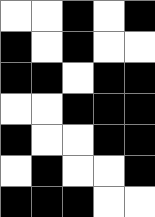[["white", "white", "black", "white", "black"], ["black", "white", "black", "white", "white"], ["black", "black", "white", "black", "black"], ["white", "white", "black", "black", "black"], ["black", "white", "white", "black", "black"], ["white", "black", "white", "white", "black"], ["black", "black", "black", "white", "white"]]